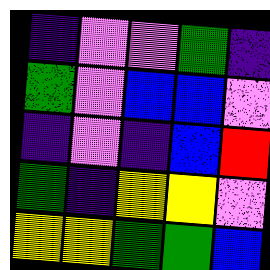[["indigo", "violet", "violet", "green", "indigo"], ["green", "violet", "blue", "blue", "violet"], ["indigo", "violet", "indigo", "blue", "red"], ["green", "indigo", "yellow", "yellow", "violet"], ["yellow", "yellow", "green", "green", "blue"]]